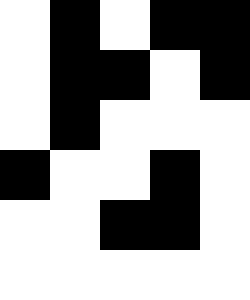[["white", "black", "white", "black", "black"], ["white", "black", "black", "white", "black"], ["white", "black", "white", "white", "white"], ["black", "white", "white", "black", "white"], ["white", "white", "black", "black", "white"], ["white", "white", "white", "white", "white"]]